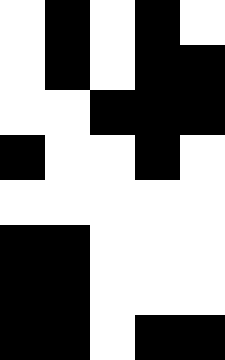[["white", "black", "white", "black", "white"], ["white", "black", "white", "black", "black"], ["white", "white", "black", "black", "black"], ["black", "white", "white", "black", "white"], ["white", "white", "white", "white", "white"], ["black", "black", "white", "white", "white"], ["black", "black", "white", "white", "white"], ["black", "black", "white", "black", "black"]]